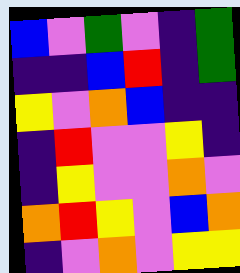[["blue", "violet", "green", "violet", "indigo", "green"], ["indigo", "indigo", "blue", "red", "indigo", "green"], ["yellow", "violet", "orange", "blue", "indigo", "indigo"], ["indigo", "red", "violet", "violet", "yellow", "indigo"], ["indigo", "yellow", "violet", "violet", "orange", "violet"], ["orange", "red", "yellow", "violet", "blue", "orange"], ["indigo", "violet", "orange", "violet", "yellow", "yellow"]]